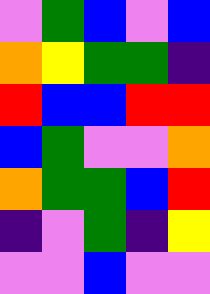[["violet", "green", "blue", "violet", "blue"], ["orange", "yellow", "green", "green", "indigo"], ["red", "blue", "blue", "red", "red"], ["blue", "green", "violet", "violet", "orange"], ["orange", "green", "green", "blue", "red"], ["indigo", "violet", "green", "indigo", "yellow"], ["violet", "violet", "blue", "violet", "violet"]]